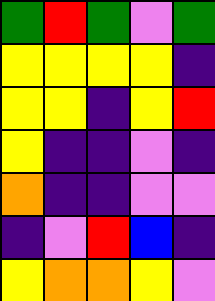[["green", "red", "green", "violet", "green"], ["yellow", "yellow", "yellow", "yellow", "indigo"], ["yellow", "yellow", "indigo", "yellow", "red"], ["yellow", "indigo", "indigo", "violet", "indigo"], ["orange", "indigo", "indigo", "violet", "violet"], ["indigo", "violet", "red", "blue", "indigo"], ["yellow", "orange", "orange", "yellow", "violet"]]